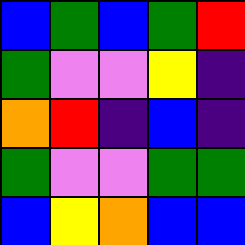[["blue", "green", "blue", "green", "red"], ["green", "violet", "violet", "yellow", "indigo"], ["orange", "red", "indigo", "blue", "indigo"], ["green", "violet", "violet", "green", "green"], ["blue", "yellow", "orange", "blue", "blue"]]